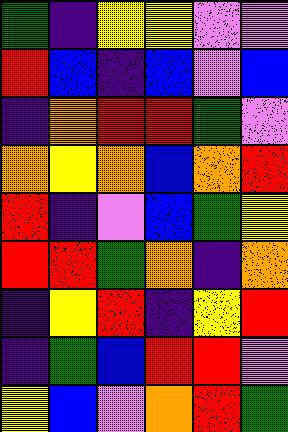[["green", "indigo", "yellow", "yellow", "violet", "violet"], ["red", "blue", "indigo", "blue", "violet", "blue"], ["indigo", "orange", "red", "red", "green", "violet"], ["orange", "yellow", "orange", "blue", "orange", "red"], ["red", "indigo", "violet", "blue", "green", "yellow"], ["red", "red", "green", "orange", "indigo", "orange"], ["indigo", "yellow", "red", "indigo", "yellow", "red"], ["indigo", "green", "blue", "red", "red", "violet"], ["yellow", "blue", "violet", "orange", "red", "green"]]